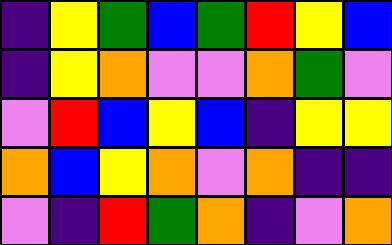[["indigo", "yellow", "green", "blue", "green", "red", "yellow", "blue"], ["indigo", "yellow", "orange", "violet", "violet", "orange", "green", "violet"], ["violet", "red", "blue", "yellow", "blue", "indigo", "yellow", "yellow"], ["orange", "blue", "yellow", "orange", "violet", "orange", "indigo", "indigo"], ["violet", "indigo", "red", "green", "orange", "indigo", "violet", "orange"]]